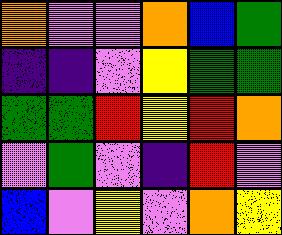[["orange", "violet", "violet", "orange", "blue", "green"], ["indigo", "indigo", "violet", "yellow", "green", "green"], ["green", "green", "red", "yellow", "red", "orange"], ["violet", "green", "violet", "indigo", "red", "violet"], ["blue", "violet", "yellow", "violet", "orange", "yellow"]]